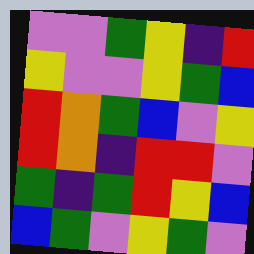[["violet", "violet", "green", "yellow", "indigo", "red"], ["yellow", "violet", "violet", "yellow", "green", "blue"], ["red", "orange", "green", "blue", "violet", "yellow"], ["red", "orange", "indigo", "red", "red", "violet"], ["green", "indigo", "green", "red", "yellow", "blue"], ["blue", "green", "violet", "yellow", "green", "violet"]]